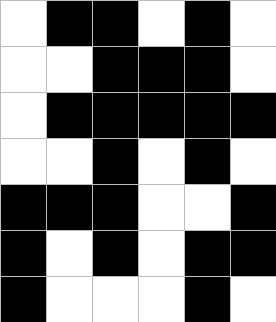[["white", "black", "black", "white", "black", "white"], ["white", "white", "black", "black", "black", "white"], ["white", "black", "black", "black", "black", "black"], ["white", "white", "black", "white", "black", "white"], ["black", "black", "black", "white", "white", "black"], ["black", "white", "black", "white", "black", "black"], ["black", "white", "white", "white", "black", "white"]]